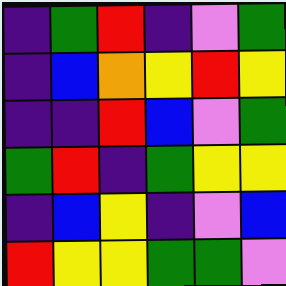[["indigo", "green", "red", "indigo", "violet", "green"], ["indigo", "blue", "orange", "yellow", "red", "yellow"], ["indigo", "indigo", "red", "blue", "violet", "green"], ["green", "red", "indigo", "green", "yellow", "yellow"], ["indigo", "blue", "yellow", "indigo", "violet", "blue"], ["red", "yellow", "yellow", "green", "green", "violet"]]